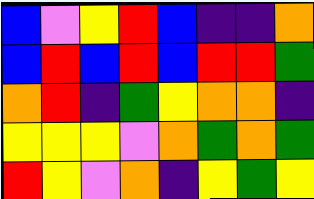[["blue", "violet", "yellow", "red", "blue", "indigo", "indigo", "orange"], ["blue", "red", "blue", "red", "blue", "red", "red", "green"], ["orange", "red", "indigo", "green", "yellow", "orange", "orange", "indigo"], ["yellow", "yellow", "yellow", "violet", "orange", "green", "orange", "green"], ["red", "yellow", "violet", "orange", "indigo", "yellow", "green", "yellow"]]